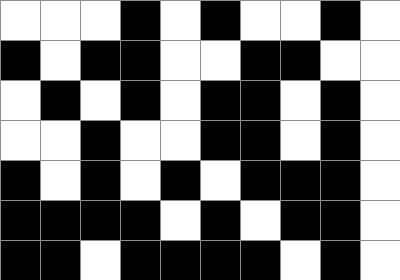[["white", "white", "white", "black", "white", "black", "white", "white", "black", "white"], ["black", "white", "black", "black", "white", "white", "black", "black", "white", "white"], ["white", "black", "white", "black", "white", "black", "black", "white", "black", "white"], ["white", "white", "black", "white", "white", "black", "black", "white", "black", "white"], ["black", "white", "black", "white", "black", "white", "black", "black", "black", "white"], ["black", "black", "black", "black", "white", "black", "white", "black", "black", "white"], ["black", "black", "white", "black", "black", "black", "black", "white", "black", "white"]]